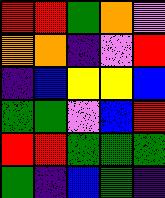[["red", "red", "green", "orange", "violet"], ["orange", "orange", "indigo", "violet", "red"], ["indigo", "blue", "yellow", "yellow", "blue"], ["green", "green", "violet", "blue", "red"], ["red", "red", "green", "green", "green"], ["green", "indigo", "blue", "green", "indigo"]]